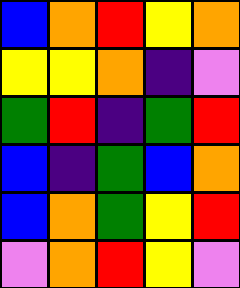[["blue", "orange", "red", "yellow", "orange"], ["yellow", "yellow", "orange", "indigo", "violet"], ["green", "red", "indigo", "green", "red"], ["blue", "indigo", "green", "blue", "orange"], ["blue", "orange", "green", "yellow", "red"], ["violet", "orange", "red", "yellow", "violet"]]